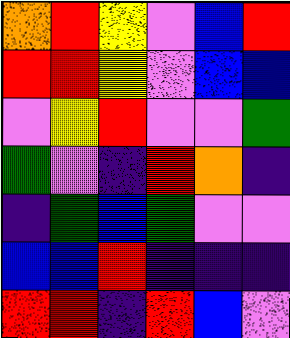[["orange", "red", "yellow", "violet", "blue", "red"], ["red", "red", "yellow", "violet", "blue", "blue"], ["violet", "yellow", "red", "violet", "violet", "green"], ["green", "violet", "indigo", "red", "orange", "indigo"], ["indigo", "green", "blue", "green", "violet", "violet"], ["blue", "blue", "red", "indigo", "indigo", "indigo"], ["red", "red", "indigo", "red", "blue", "violet"]]